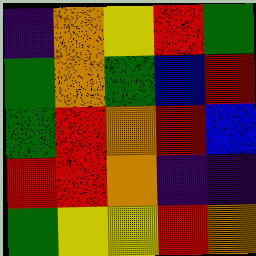[["indigo", "orange", "yellow", "red", "green"], ["green", "orange", "green", "blue", "red"], ["green", "red", "orange", "red", "blue"], ["red", "red", "orange", "indigo", "indigo"], ["green", "yellow", "yellow", "red", "orange"]]